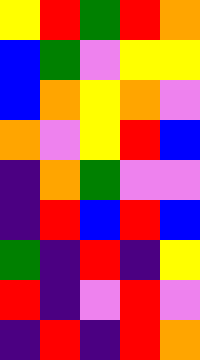[["yellow", "red", "green", "red", "orange"], ["blue", "green", "violet", "yellow", "yellow"], ["blue", "orange", "yellow", "orange", "violet"], ["orange", "violet", "yellow", "red", "blue"], ["indigo", "orange", "green", "violet", "violet"], ["indigo", "red", "blue", "red", "blue"], ["green", "indigo", "red", "indigo", "yellow"], ["red", "indigo", "violet", "red", "violet"], ["indigo", "red", "indigo", "red", "orange"]]